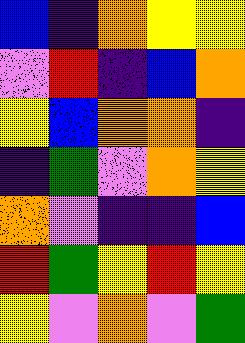[["blue", "indigo", "orange", "yellow", "yellow"], ["violet", "red", "indigo", "blue", "orange"], ["yellow", "blue", "orange", "orange", "indigo"], ["indigo", "green", "violet", "orange", "yellow"], ["orange", "violet", "indigo", "indigo", "blue"], ["red", "green", "yellow", "red", "yellow"], ["yellow", "violet", "orange", "violet", "green"]]